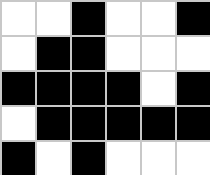[["white", "white", "black", "white", "white", "black"], ["white", "black", "black", "white", "white", "white"], ["black", "black", "black", "black", "white", "black"], ["white", "black", "black", "black", "black", "black"], ["black", "white", "black", "white", "white", "white"]]